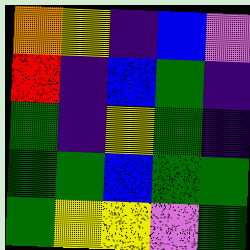[["orange", "yellow", "indigo", "blue", "violet"], ["red", "indigo", "blue", "green", "indigo"], ["green", "indigo", "yellow", "green", "indigo"], ["green", "green", "blue", "green", "green"], ["green", "yellow", "yellow", "violet", "green"]]